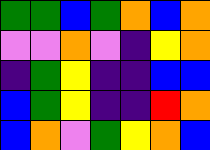[["green", "green", "blue", "green", "orange", "blue", "orange"], ["violet", "violet", "orange", "violet", "indigo", "yellow", "orange"], ["indigo", "green", "yellow", "indigo", "indigo", "blue", "blue"], ["blue", "green", "yellow", "indigo", "indigo", "red", "orange"], ["blue", "orange", "violet", "green", "yellow", "orange", "blue"]]